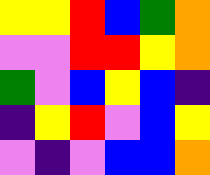[["yellow", "yellow", "red", "blue", "green", "orange"], ["violet", "violet", "red", "red", "yellow", "orange"], ["green", "violet", "blue", "yellow", "blue", "indigo"], ["indigo", "yellow", "red", "violet", "blue", "yellow"], ["violet", "indigo", "violet", "blue", "blue", "orange"]]